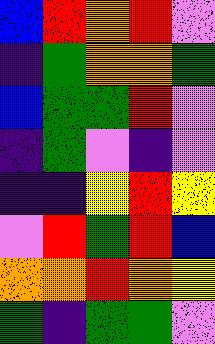[["blue", "red", "orange", "red", "violet"], ["indigo", "green", "orange", "orange", "green"], ["blue", "green", "green", "red", "violet"], ["indigo", "green", "violet", "indigo", "violet"], ["indigo", "indigo", "yellow", "red", "yellow"], ["violet", "red", "green", "red", "blue"], ["orange", "orange", "red", "orange", "yellow"], ["green", "indigo", "green", "green", "violet"]]